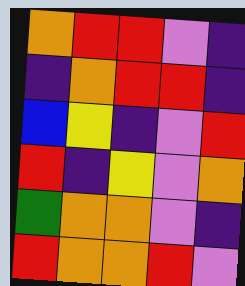[["orange", "red", "red", "violet", "indigo"], ["indigo", "orange", "red", "red", "indigo"], ["blue", "yellow", "indigo", "violet", "red"], ["red", "indigo", "yellow", "violet", "orange"], ["green", "orange", "orange", "violet", "indigo"], ["red", "orange", "orange", "red", "violet"]]